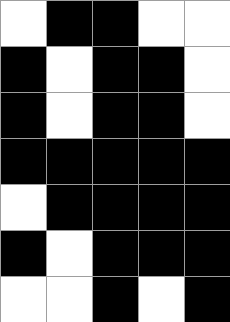[["white", "black", "black", "white", "white"], ["black", "white", "black", "black", "white"], ["black", "white", "black", "black", "white"], ["black", "black", "black", "black", "black"], ["white", "black", "black", "black", "black"], ["black", "white", "black", "black", "black"], ["white", "white", "black", "white", "black"]]